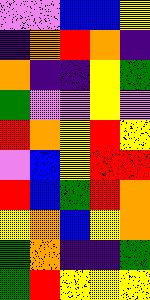[["violet", "violet", "blue", "blue", "yellow"], ["indigo", "orange", "red", "orange", "indigo"], ["orange", "indigo", "indigo", "yellow", "green"], ["green", "violet", "violet", "yellow", "violet"], ["red", "orange", "yellow", "red", "yellow"], ["violet", "blue", "yellow", "red", "red"], ["red", "blue", "green", "red", "orange"], ["yellow", "orange", "blue", "yellow", "orange"], ["green", "orange", "indigo", "indigo", "green"], ["green", "red", "yellow", "yellow", "yellow"]]